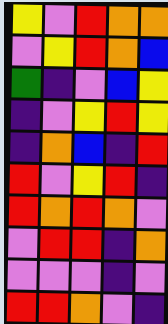[["yellow", "violet", "red", "orange", "orange"], ["violet", "yellow", "red", "orange", "blue"], ["green", "indigo", "violet", "blue", "yellow"], ["indigo", "violet", "yellow", "red", "yellow"], ["indigo", "orange", "blue", "indigo", "red"], ["red", "violet", "yellow", "red", "indigo"], ["red", "orange", "red", "orange", "violet"], ["violet", "red", "red", "indigo", "orange"], ["violet", "violet", "violet", "indigo", "violet"], ["red", "red", "orange", "violet", "indigo"]]